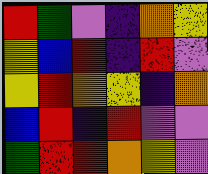[["red", "green", "violet", "indigo", "orange", "yellow"], ["yellow", "blue", "red", "indigo", "red", "violet"], ["yellow", "red", "orange", "yellow", "indigo", "orange"], ["blue", "red", "indigo", "red", "violet", "violet"], ["green", "red", "red", "orange", "yellow", "violet"]]